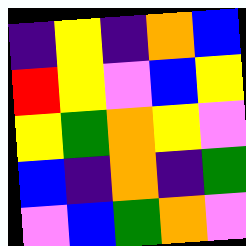[["indigo", "yellow", "indigo", "orange", "blue"], ["red", "yellow", "violet", "blue", "yellow"], ["yellow", "green", "orange", "yellow", "violet"], ["blue", "indigo", "orange", "indigo", "green"], ["violet", "blue", "green", "orange", "violet"]]